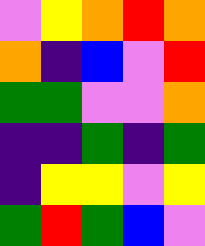[["violet", "yellow", "orange", "red", "orange"], ["orange", "indigo", "blue", "violet", "red"], ["green", "green", "violet", "violet", "orange"], ["indigo", "indigo", "green", "indigo", "green"], ["indigo", "yellow", "yellow", "violet", "yellow"], ["green", "red", "green", "blue", "violet"]]